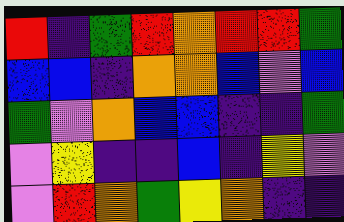[["red", "indigo", "green", "red", "orange", "red", "red", "green"], ["blue", "blue", "indigo", "orange", "orange", "blue", "violet", "blue"], ["green", "violet", "orange", "blue", "blue", "indigo", "indigo", "green"], ["violet", "yellow", "indigo", "indigo", "blue", "indigo", "yellow", "violet"], ["violet", "red", "orange", "green", "yellow", "orange", "indigo", "indigo"]]